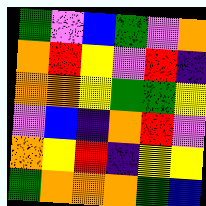[["green", "violet", "blue", "green", "violet", "orange"], ["orange", "red", "yellow", "violet", "red", "indigo"], ["orange", "orange", "yellow", "green", "green", "yellow"], ["violet", "blue", "indigo", "orange", "red", "violet"], ["orange", "yellow", "red", "indigo", "yellow", "yellow"], ["green", "orange", "orange", "orange", "green", "blue"]]